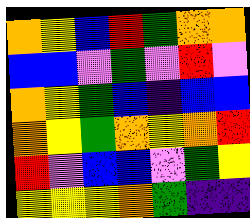[["orange", "yellow", "blue", "red", "green", "orange", "orange"], ["blue", "blue", "violet", "green", "violet", "red", "violet"], ["orange", "yellow", "green", "blue", "indigo", "blue", "blue"], ["orange", "yellow", "green", "orange", "yellow", "orange", "red"], ["red", "violet", "blue", "blue", "violet", "green", "yellow"], ["yellow", "yellow", "yellow", "orange", "green", "indigo", "indigo"]]